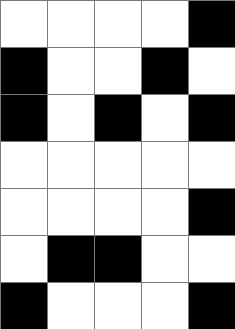[["white", "white", "white", "white", "black"], ["black", "white", "white", "black", "white"], ["black", "white", "black", "white", "black"], ["white", "white", "white", "white", "white"], ["white", "white", "white", "white", "black"], ["white", "black", "black", "white", "white"], ["black", "white", "white", "white", "black"]]